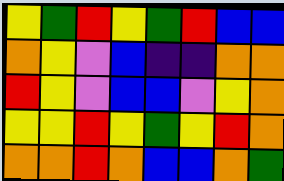[["yellow", "green", "red", "yellow", "green", "red", "blue", "blue"], ["orange", "yellow", "violet", "blue", "indigo", "indigo", "orange", "orange"], ["red", "yellow", "violet", "blue", "blue", "violet", "yellow", "orange"], ["yellow", "yellow", "red", "yellow", "green", "yellow", "red", "orange"], ["orange", "orange", "red", "orange", "blue", "blue", "orange", "green"]]